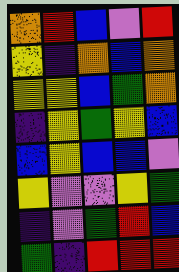[["orange", "red", "blue", "violet", "red"], ["yellow", "indigo", "orange", "blue", "orange"], ["yellow", "yellow", "blue", "green", "orange"], ["indigo", "yellow", "green", "yellow", "blue"], ["blue", "yellow", "blue", "blue", "violet"], ["yellow", "violet", "violet", "yellow", "green"], ["indigo", "violet", "green", "red", "blue"], ["green", "indigo", "red", "red", "red"]]